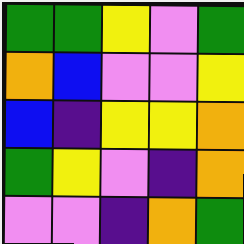[["green", "green", "yellow", "violet", "green"], ["orange", "blue", "violet", "violet", "yellow"], ["blue", "indigo", "yellow", "yellow", "orange"], ["green", "yellow", "violet", "indigo", "orange"], ["violet", "violet", "indigo", "orange", "green"]]